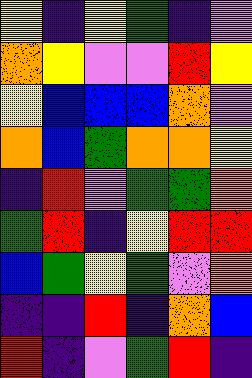[["yellow", "indigo", "yellow", "green", "indigo", "violet"], ["orange", "yellow", "violet", "violet", "red", "yellow"], ["yellow", "blue", "blue", "blue", "orange", "violet"], ["orange", "blue", "green", "orange", "orange", "yellow"], ["indigo", "red", "violet", "green", "green", "orange"], ["green", "red", "indigo", "yellow", "red", "red"], ["blue", "green", "yellow", "green", "violet", "orange"], ["indigo", "indigo", "red", "indigo", "orange", "blue"], ["red", "indigo", "violet", "green", "red", "indigo"]]